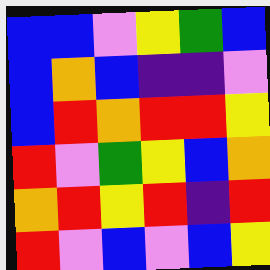[["blue", "blue", "violet", "yellow", "green", "blue"], ["blue", "orange", "blue", "indigo", "indigo", "violet"], ["blue", "red", "orange", "red", "red", "yellow"], ["red", "violet", "green", "yellow", "blue", "orange"], ["orange", "red", "yellow", "red", "indigo", "red"], ["red", "violet", "blue", "violet", "blue", "yellow"]]